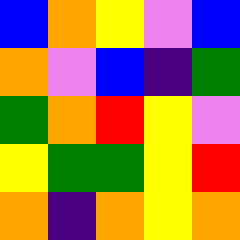[["blue", "orange", "yellow", "violet", "blue"], ["orange", "violet", "blue", "indigo", "green"], ["green", "orange", "red", "yellow", "violet"], ["yellow", "green", "green", "yellow", "red"], ["orange", "indigo", "orange", "yellow", "orange"]]